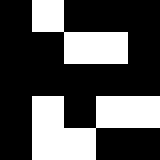[["black", "white", "black", "black", "black"], ["black", "black", "white", "white", "black"], ["black", "black", "black", "black", "black"], ["black", "white", "black", "white", "white"], ["black", "white", "white", "black", "black"]]